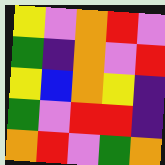[["yellow", "violet", "orange", "red", "violet"], ["green", "indigo", "orange", "violet", "red"], ["yellow", "blue", "orange", "yellow", "indigo"], ["green", "violet", "red", "red", "indigo"], ["orange", "red", "violet", "green", "orange"]]